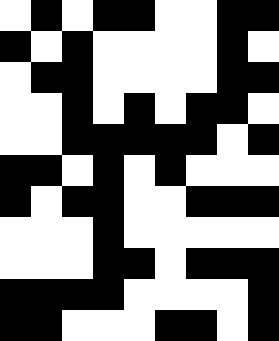[["white", "black", "white", "black", "black", "white", "white", "black", "black"], ["black", "white", "black", "white", "white", "white", "white", "black", "white"], ["white", "black", "black", "white", "white", "white", "white", "black", "black"], ["white", "white", "black", "white", "black", "white", "black", "black", "white"], ["white", "white", "black", "black", "black", "black", "black", "white", "black"], ["black", "black", "white", "black", "white", "black", "white", "white", "white"], ["black", "white", "black", "black", "white", "white", "black", "black", "black"], ["white", "white", "white", "black", "white", "white", "white", "white", "white"], ["white", "white", "white", "black", "black", "white", "black", "black", "black"], ["black", "black", "black", "black", "white", "white", "white", "white", "black"], ["black", "black", "white", "white", "white", "black", "black", "white", "black"]]